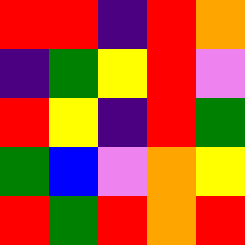[["red", "red", "indigo", "red", "orange"], ["indigo", "green", "yellow", "red", "violet"], ["red", "yellow", "indigo", "red", "green"], ["green", "blue", "violet", "orange", "yellow"], ["red", "green", "red", "orange", "red"]]